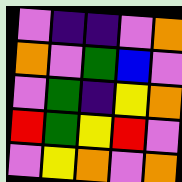[["violet", "indigo", "indigo", "violet", "orange"], ["orange", "violet", "green", "blue", "violet"], ["violet", "green", "indigo", "yellow", "orange"], ["red", "green", "yellow", "red", "violet"], ["violet", "yellow", "orange", "violet", "orange"]]